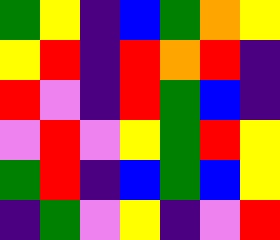[["green", "yellow", "indigo", "blue", "green", "orange", "yellow"], ["yellow", "red", "indigo", "red", "orange", "red", "indigo"], ["red", "violet", "indigo", "red", "green", "blue", "indigo"], ["violet", "red", "violet", "yellow", "green", "red", "yellow"], ["green", "red", "indigo", "blue", "green", "blue", "yellow"], ["indigo", "green", "violet", "yellow", "indigo", "violet", "red"]]